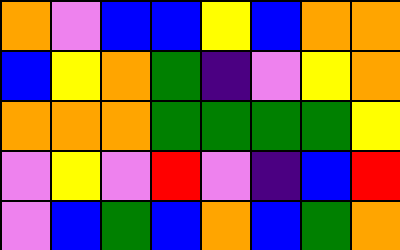[["orange", "violet", "blue", "blue", "yellow", "blue", "orange", "orange"], ["blue", "yellow", "orange", "green", "indigo", "violet", "yellow", "orange"], ["orange", "orange", "orange", "green", "green", "green", "green", "yellow"], ["violet", "yellow", "violet", "red", "violet", "indigo", "blue", "red"], ["violet", "blue", "green", "blue", "orange", "blue", "green", "orange"]]